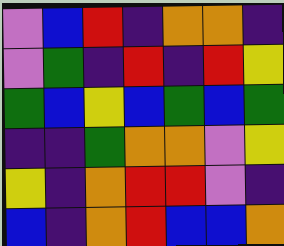[["violet", "blue", "red", "indigo", "orange", "orange", "indigo"], ["violet", "green", "indigo", "red", "indigo", "red", "yellow"], ["green", "blue", "yellow", "blue", "green", "blue", "green"], ["indigo", "indigo", "green", "orange", "orange", "violet", "yellow"], ["yellow", "indigo", "orange", "red", "red", "violet", "indigo"], ["blue", "indigo", "orange", "red", "blue", "blue", "orange"]]